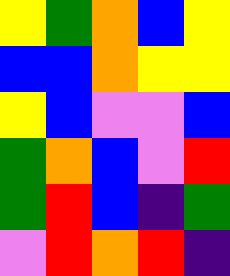[["yellow", "green", "orange", "blue", "yellow"], ["blue", "blue", "orange", "yellow", "yellow"], ["yellow", "blue", "violet", "violet", "blue"], ["green", "orange", "blue", "violet", "red"], ["green", "red", "blue", "indigo", "green"], ["violet", "red", "orange", "red", "indigo"]]